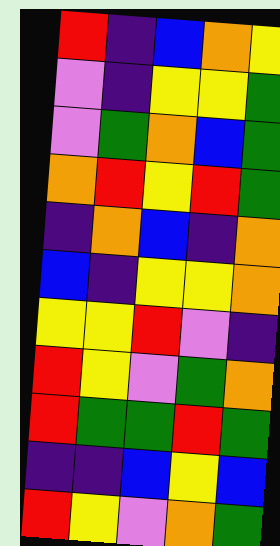[["red", "indigo", "blue", "orange", "yellow"], ["violet", "indigo", "yellow", "yellow", "green"], ["violet", "green", "orange", "blue", "green"], ["orange", "red", "yellow", "red", "green"], ["indigo", "orange", "blue", "indigo", "orange"], ["blue", "indigo", "yellow", "yellow", "orange"], ["yellow", "yellow", "red", "violet", "indigo"], ["red", "yellow", "violet", "green", "orange"], ["red", "green", "green", "red", "green"], ["indigo", "indigo", "blue", "yellow", "blue"], ["red", "yellow", "violet", "orange", "green"]]